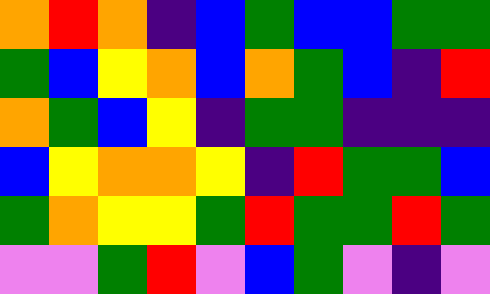[["orange", "red", "orange", "indigo", "blue", "green", "blue", "blue", "green", "green"], ["green", "blue", "yellow", "orange", "blue", "orange", "green", "blue", "indigo", "red"], ["orange", "green", "blue", "yellow", "indigo", "green", "green", "indigo", "indigo", "indigo"], ["blue", "yellow", "orange", "orange", "yellow", "indigo", "red", "green", "green", "blue"], ["green", "orange", "yellow", "yellow", "green", "red", "green", "green", "red", "green"], ["violet", "violet", "green", "red", "violet", "blue", "green", "violet", "indigo", "violet"]]